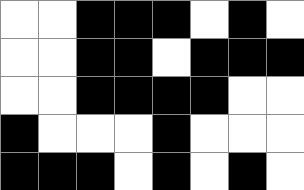[["white", "white", "black", "black", "black", "white", "black", "white"], ["white", "white", "black", "black", "white", "black", "black", "black"], ["white", "white", "black", "black", "black", "black", "white", "white"], ["black", "white", "white", "white", "black", "white", "white", "white"], ["black", "black", "black", "white", "black", "white", "black", "white"]]